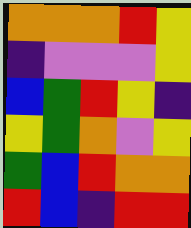[["orange", "orange", "orange", "red", "yellow"], ["indigo", "violet", "violet", "violet", "yellow"], ["blue", "green", "red", "yellow", "indigo"], ["yellow", "green", "orange", "violet", "yellow"], ["green", "blue", "red", "orange", "orange"], ["red", "blue", "indigo", "red", "red"]]